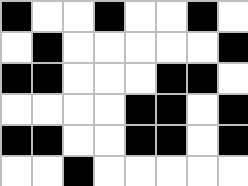[["black", "white", "white", "black", "white", "white", "black", "white"], ["white", "black", "white", "white", "white", "white", "white", "black"], ["black", "black", "white", "white", "white", "black", "black", "white"], ["white", "white", "white", "white", "black", "black", "white", "black"], ["black", "black", "white", "white", "black", "black", "white", "black"], ["white", "white", "black", "white", "white", "white", "white", "white"]]